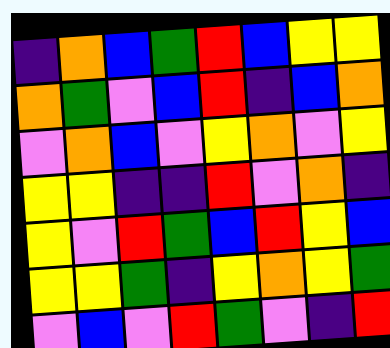[["indigo", "orange", "blue", "green", "red", "blue", "yellow", "yellow"], ["orange", "green", "violet", "blue", "red", "indigo", "blue", "orange"], ["violet", "orange", "blue", "violet", "yellow", "orange", "violet", "yellow"], ["yellow", "yellow", "indigo", "indigo", "red", "violet", "orange", "indigo"], ["yellow", "violet", "red", "green", "blue", "red", "yellow", "blue"], ["yellow", "yellow", "green", "indigo", "yellow", "orange", "yellow", "green"], ["violet", "blue", "violet", "red", "green", "violet", "indigo", "red"]]